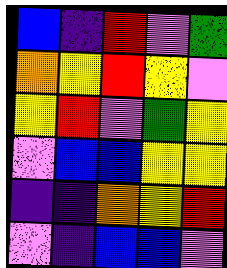[["blue", "indigo", "red", "violet", "green"], ["orange", "yellow", "red", "yellow", "violet"], ["yellow", "red", "violet", "green", "yellow"], ["violet", "blue", "blue", "yellow", "yellow"], ["indigo", "indigo", "orange", "yellow", "red"], ["violet", "indigo", "blue", "blue", "violet"]]